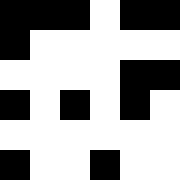[["black", "black", "black", "white", "black", "black"], ["black", "white", "white", "white", "white", "white"], ["white", "white", "white", "white", "black", "black"], ["black", "white", "black", "white", "black", "white"], ["white", "white", "white", "white", "white", "white"], ["black", "white", "white", "black", "white", "white"]]